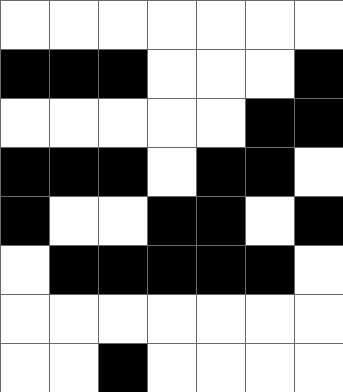[["white", "white", "white", "white", "white", "white", "white"], ["black", "black", "black", "white", "white", "white", "black"], ["white", "white", "white", "white", "white", "black", "black"], ["black", "black", "black", "white", "black", "black", "white"], ["black", "white", "white", "black", "black", "white", "black"], ["white", "black", "black", "black", "black", "black", "white"], ["white", "white", "white", "white", "white", "white", "white"], ["white", "white", "black", "white", "white", "white", "white"]]